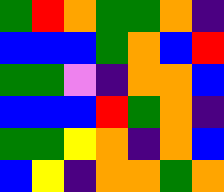[["green", "red", "orange", "green", "green", "orange", "indigo"], ["blue", "blue", "blue", "green", "orange", "blue", "red"], ["green", "green", "violet", "indigo", "orange", "orange", "blue"], ["blue", "blue", "blue", "red", "green", "orange", "indigo"], ["green", "green", "yellow", "orange", "indigo", "orange", "blue"], ["blue", "yellow", "indigo", "orange", "orange", "green", "orange"]]